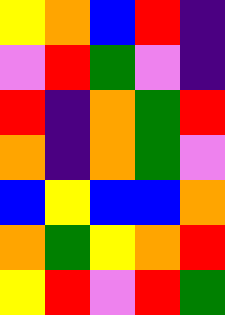[["yellow", "orange", "blue", "red", "indigo"], ["violet", "red", "green", "violet", "indigo"], ["red", "indigo", "orange", "green", "red"], ["orange", "indigo", "orange", "green", "violet"], ["blue", "yellow", "blue", "blue", "orange"], ["orange", "green", "yellow", "orange", "red"], ["yellow", "red", "violet", "red", "green"]]